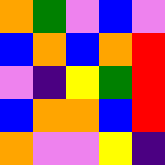[["orange", "green", "violet", "blue", "violet"], ["blue", "orange", "blue", "orange", "red"], ["violet", "indigo", "yellow", "green", "red"], ["blue", "orange", "orange", "blue", "red"], ["orange", "violet", "violet", "yellow", "indigo"]]